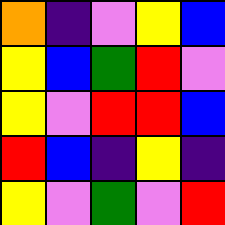[["orange", "indigo", "violet", "yellow", "blue"], ["yellow", "blue", "green", "red", "violet"], ["yellow", "violet", "red", "red", "blue"], ["red", "blue", "indigo", "yellow", "indigo"], ["yellow", "violet", "green", "violet", "red"]]